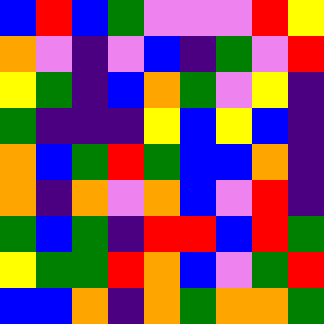[["blue", "red", "blue", "green", "violet", "violet", "violet", "red", "yellow"], ["orange", "violet", "indigo", "violet", "blue", "indigo", "green", "violet", "red"], ["yellow", "green", "indigo", "blue", "orange", "green", "violet", "yellow", "indigo"], ["green", "indigo", "indigo", "indigo", "yellow", "blue", "yellow", "blue", "indigo"], ["orange", "blue", "green", "red", "green", "blue", "blue", "orange", "indigo"], ["orange", "indigo", "orange", "violet", "orange", "blue", "violet", "red", "indigo"], ["green", "blue", "green", "indigo", "red", "red", "blue", "red", "green"], ["yellow", "green", "green", "red", "orange", "blue", "violet", "green", "red"], ["blue", "blue", "orange", "indigo", "orange", "green", "orange", "orange", "green"]]